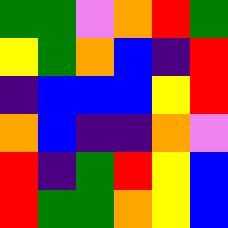[["green", "green", "violet", "orange", "red", "green"], ["yellow", "green", "orange", "blue", "indigo", "red"], ["indigo", "blue", "blue", "blue", "yellow", "red"], ["orange", "blue", "indigo", "indigo", "orange", "violet"], ["red", "indigo", "green", "red", "yellow", "blue"], ["red", "green", "green", "orange", "yellow", "blue"]]